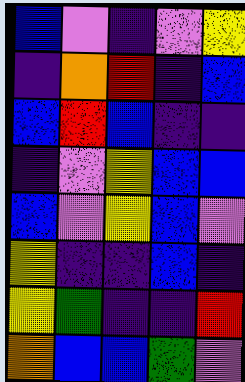[["blue", "violet", "indigo", "violet", "yellow"], ["indigo", "orange", "red", "indigo", "blue"], ["blue", "red", "blue", "indigo", "indigo"], ["indigo", "violet", "yellow", "blue", "blue"], ["blue", "violet", "yellow", "blue", "violet"], ["yellow", "indigo", "indigo", "blue", "indigo"], ["yellow", "green", "indigo", "indigo", "red"], ["orange", "blue", "blue", "green", "violet"]]